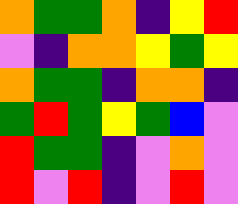[["orange", "green", "green", "orange", "indigo", "yellow", "red"], ["violet", "indigo", "orange", "orange", "yellow", "green", "yellow"], ["orange", "green", "green", "indigo", "orange", "orange", "indigo"], ["green", "red", "green", "yellow", "green", "blue", "violet"], ["red", "green", "green", "indigo", "violet", "orange", "violet"], ["red", "violet", "red", "indigo", "violet", "red", "violet"]]